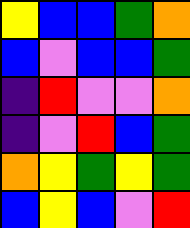[["yellow", "blue", "blue", "green", "orange"], ["blue", "violet", "blue", "blue", "green"], ["indigo", "red", "violet", "violet", "orange"], ["indigo", "violet", "red", "blue", "green"], ["orange", "yellow", "green", "yellow", "green"], ["blue", "yellow", "blue", "violet", "red"]]